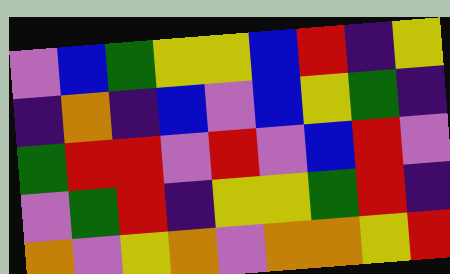[["violet", "blue", "green", "yellow", "yellow", "blue", "red", "indigo", "yellow"], ["indigo", "orange", "indigo", "blue", "violet", "blue", "yellow", "green", "indigo"], ["green", "red", "red", "violet", "red", "violet", "blue", "red", "violet"], ["violet", "green", "red", "indigo", "yellow", "yellow", "green", "red", "indigo"], ["orange", "violet", "yellow", "orange", "violet", "orange", "orange", "yellow", "red"]]